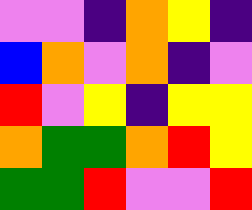[["violet", "violet", "indigo", "orange", "yellow", "indigo"], ["blue", "orange", "violet", "orange", "indigo", "violet"], ["red", "violet", "yellow", "indigo", "yellow", "yellow"], ["orange", "green", "green", "orange", "red", "yellow"], ["green", "green", "red", "violet", "violet", "red"]]